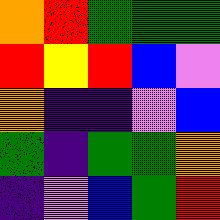[["orange", "red", "green", "green", "green"], ["red", "yellow", "red", "blue", "violet"], ["orange", "indigo", "indigo", "violet", "blue"], ["green", "indigo", "green", "green", "orange"], ["indigo", "violet", "blue", "green", "red"]]